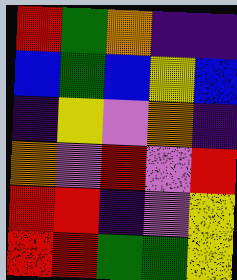[["red", "green", "orange", "indigo", "indigo"], ["blue", "green", "blue", "yellow", "blue"], ["indigo", "yellow", "violet", "orange", "indigo"], ["orange", "violet", "red", "violet", "red"], ["red", "red", "indigo", "violet", "yellow"], ["red", "red", "green", "green", "yellow"]]